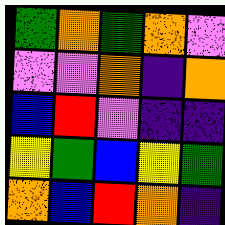[["green", "orange", "green", "orange", "violet"], ["violet", "violet", "orange", "indigo", "orange"], ["blue", "red", "violet", "indigo", "indigo"], ["yellow", "green", "blue", "yellow", "green"], ["orange", "blue", "red", "orange", "indigo"]]